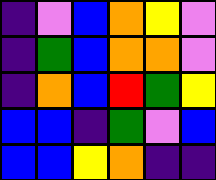[["indigo", "violet", "blue", "orange", "yellow", "violet"], ["indigo", "green", "blue", "orange", "orange", "violet"], ["indigo", "orange", "blue", "red", "green", "yellow"], ["blue", "blue", "indigo", "green", "violet", "blue"], ["blue", "blue", "yellow", "orange", "indigo", "indigo"]]